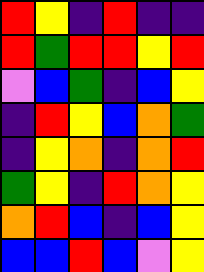[["red", "yellow", "indigo", "red", "indigo", "indigo"], ["red", "green", "red", "red", "yellow", "red"], ["violet", "blue", "green", "indigo", "blue", "yellow"], ["indigo", "red", "yellow", "blue", "orange", "green"], ["indigo", "yellow", "orange", "indigo", "orange", "red"], ["green", "yellow", "indigo", "red", "orange", "yellow"], ["orange", "red", "blue", "indigo", "blue", "yellow"], ["blue", "blue", "red", "blue", "violet", "yellow"]]